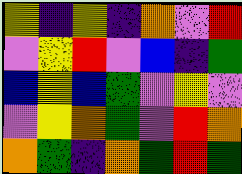[["yellow", "indigo", "yellow", "indigo", "orange", "violet", "red"], ["violet", "yellow", "red", "violet", "blue", "indigo", "green"], ["blue", "yellow", "blue", "green", "violet", "yellow", "violet"], ["violet", "yellow", "orange", "green", "violet", "red", "orange"], ["orange", "green", "indigo", "orange", "green", "red", "green"]]